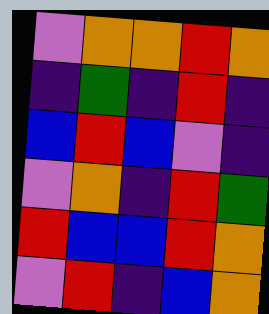[["violet", "orange", "orange", "red", "orange"], ["indigo", "green", "indigo", "red", "indigo"], ["blue", "red", "blue", "violet", "indigo"], ["violet", "orange", "indigo", "red", "green"], ["red", "blue", "blue", "red", "orange"], ["violet", "red", "indigo", "blue", "orange"]]